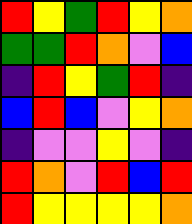[["red", "yellow", "green", "red", "yellow", "orange"], ["green", "green", "red", "orange", "violet", "blue"], ["indigo", "red", "yellow", "green", "red", "indigo"], ["blue", "red", "blue", "violet", "yellow", "orange"], ["indigo", "violet", "violet", "yellow", "violet", "indigo"], ["red", "orange", "violet", "red", "blue", "red"], ["red", "yellow", "yellow", "yellow", "yellow", "orange"]]